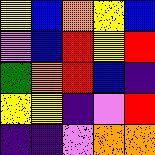[["yellow", "blue", "orange", "yellow", "blue"], ["violet", "blue", "red", "yellow", "red"], ["green", "orange", "red", "blue", "indigo"], ["yellow", "yellow", "indigo", "violet", "red"], ["indigo", "indigo", "violet", "orange", "orange"]]